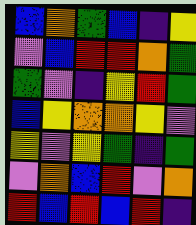[["blue", "orange", "green", "blue", "indigo", "yellow"], ["violet", "blue", "red", "red", "orange", "green"], ["green", "violet", "indigo", "yellow", "red", "green"], ["blue", "yellow", "orange", "orange", "yellow", "violet"], ["yellow", "violet", "yellow", "green", "indigo", "green"], ["violet", "orange", "blue", "red", "violet", "orange"], ["red", "blue", "red", "blue", "red", "indigo"]]